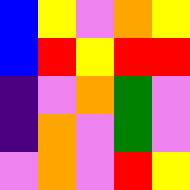[["blue", "yellow", "violet", "orange", "yellow"], ["blue", "red", "yellow", "red", "red"], ["indigo", "violet", "orange", "green", "violet"], ["indigo", "orange", "violet", "green", "violet"], ["violet", "orange", "violet", "red", "yellow"]]